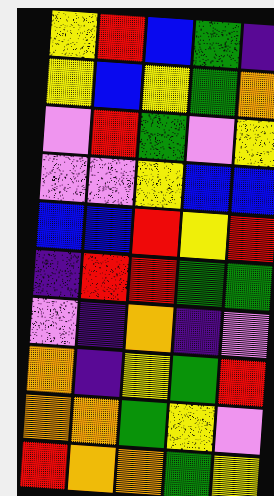[["yellow", "red", "blue", "green", "indigo"], ["yellow", "blue", "yellow", "green", "orange"], ["violet", "red", "green", "violet", "yellow"], ["violet", "violet", "yellow", "blue", "blue"], ["blue", "blue", "red", "yellow", "red"], ["indigo", "red", "red", "green", "green"], ["violet", "indigo", "orange", "indigo", "violet"], ["orange", "indigo", "yellow", "green", "red"], ["orange", "orange", "green", "yellow", "violet"], ["red", "orange", "orange", "green", "yellow"]]